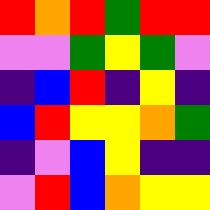[["red", "orange", "red", "green", "red", "red"], ["violet", "violet", "green", "yellow", "green", "violet"], ["indigo", "blue", "red", "indigo", "yellow", "indigo"], ["blue", "red", "yellow", "yellow", "orange", "green"], ["indigo", "violet", "blue", "yellow", "indigo", "indigo"], ["violet", "red", "blue", "orange", "yellow", "yellow"]]